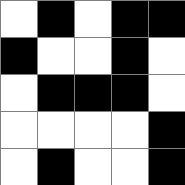[["white", "black", "white", "black", "black"], ["black", "white", "white", "black", "white"], ["white", "black", "black", "black", "white"], ["white", "white", "white", "white", "black"], ["white", "black", "white", "white", "black"]]